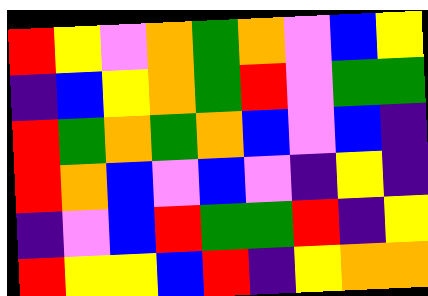[["red", "yellow", "violet", "orange", "green", "orange", "violet", "blue", "yellow"], ["indigo", "blue", "yellow", "orange", "green", "red", "violet", "green", "green"], ["red", "green", "orange", "green", "orange", "blue", "violet", "blue", "indigo"], ["red", "orange", "blue", "violet", "blue", "violet", "indigo", "yellow", "indigo"], ["indigo", "violet", "blue", "red", "green", "green", "red", "indigo", "yellow"], ["red", "yellow", "yellow", "blue", "red", "indigo", "yellow", "orange", "orange"]]